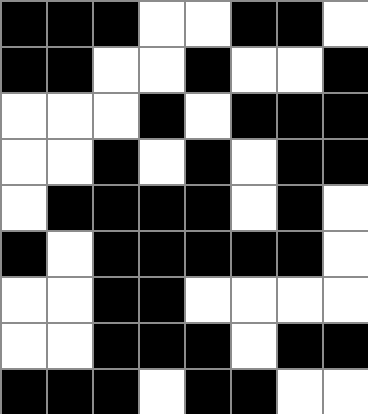[["black", "black", "black", "white", "white", "black", "black", "white"], ["black", "black", "white", "white", "black", "white", "white", "black"], ["white", "white", "white", "black", "white", "black", "black", "black"], ["white", "white", "black", "white", "black", "white", "black", "black"], ["white", "black", "black", "black", "black", "white", "black", "white"], ["black", "white", "black", "black", "black", "black", "black", "white"], ["white", "white", "black", "black", "white", "white", "white", "white"], ["white", "white", "black", "black", "black", "white", "black", "black"], ["black", "black", "black", "white", "black", "black", "white", "white"]]